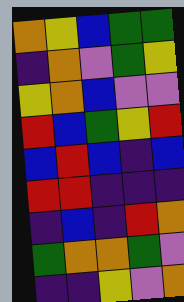[["orange", "yellow", "blue", "green", "green"], ["indigo", "orange", "violet", "green", "yellow"], ["yellow", "orange", "blue", "violet", "violet"], ["red", "blue", "green", "yellow", "red"], ["blue", "red", "blue", "indigo", "blue"], ["red", "red", "indigo", "indigo", "indigo"], ["indigo", "blue", "indigo", "red", "orange"], ["green", "orange", "orange", "green", "violet"], ["indigo", "indigo", "yellow", "violet", "orange"]]